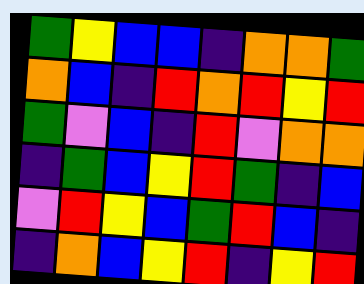[["green", "yellow", "blue", "blue", "indigo", "orange", "orange", "green"], ["orange", "blue", "indigo", "red", "orange", "red", "yellow", "red"], ["green", "violet", "blue", "indigo", "red", "violet", "orange", "orange"], ["indigo", "green", "blue", "yellow", "red", "green", "indigo", "blue"], ["violet", "red", "yellow", "blue", "green", "red", "blue", "indigo"], ["indigo", "orange", "blue", "yellow", "red", "indigo", "yellow", "red"]]